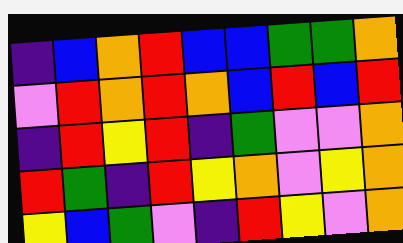[["indigo", "blue", "orange", "red", "blue", "blue", "green", "green", "orange"], ["violet", "red", "orange", "red", "orange", "blue", "red", "blue", "red"], ["indigo", "red", "yellow", "red", "indigo", "green", "violet", "violet", "orange"], ["red", "green", "indigo", "red", "yellow", "orange", "violet", "yellow", "orange"], ["yellow", "blue", "green", "violet", "indigo", "red", "yellow", "violet", "orange"]]